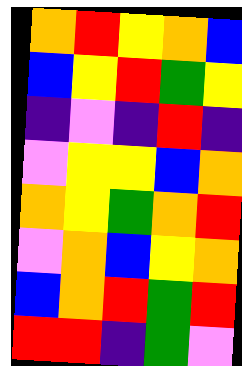[["orange", "red", "yellow", "orange", "blue"], ["blue", "yellow", "red", "green", "yellow"], ["indigo", "violet", "indigo", "red", "indigo"], ["violet", "yellow", "yellow", "blue", "orange"], ["orange", "yellow", "green", "orange", "red"], ["violet", "orange", "blue", "yellow", "orange"], ["blue", "orange", "red", "green", "red"], ["red", "red", "indigo", "green", "violet"]]